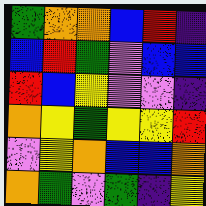[["green", "orange", "orange", "blue", "red", "indigo"], ["blue", "red", "green", "violet", "blue", "blue"], ["red", "blue", "yellow", "violet", "violet", "indigo"], ["orange", "yellow", "green", "yellow", "yellow", "red"], ["violet", "yellow", "orange", "blue", "blue", "orange"], ["orange", "green", "violet", "green", "indigo", "yellow"]]